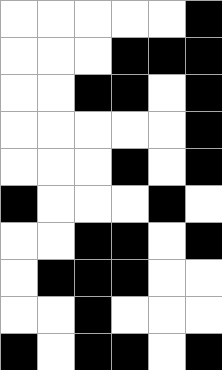[["white", "white", "white", "white", "white", "black"], ["white", "white", "white", "black", "black", "black"], ["white", "white", "black", "black", "white", "black"], ["white", "white", "white", "white", "white", "black"], ["white", "white", "white", "black", "white", "black"], ["black", "white", "white", "white", "black", "white"], ["white", "white", "black", "black", "white", "black"], ["white", "black", "black", "black", "white", "white"], ["white", "white", "black", "white", "white", "white"], ["black", "white", "black", "black", "white", "black"]]